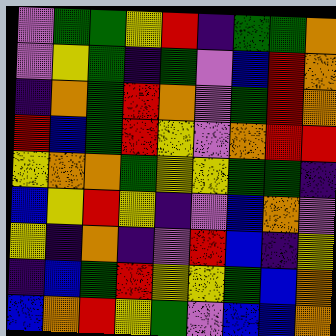[["violet", "green", "green", "yellow", "red", "indigo", "green", "green", "orange"], ["violet", "yellow", "green", "indigo", "green", "violet", "blue", "red", "orange"], ["indigo", "orange", "green", "red", "orange", "violet", "green", "red", "orange"], ["red", "blue", "green", "red", "yellow", "violet", "orange", "red", "red"], ["yellow", "orange", "orange", "green", "yellow", "yellow", "green", "green", "indigo"], ["blue", "yellow", "red", "yellow", "indigo", "violet", "blue", "orange", "violet"], ["yellow", "indigo", "orange", "indigo", "violet", "red", "blue", "indigo", "yellow"], ["indigo", "blue", "green", "red", "yellow", "yellow", "green", "blue", "orange"], ["blue", "orange", "red", "yellow", "green", "violet", "blue", "blue", "orange"]]